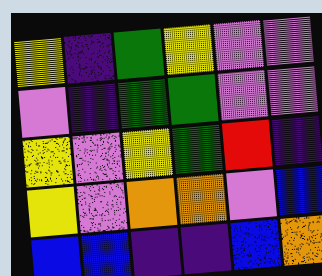[["yellow", "indigo", "green", "yellow", "violet", "violet"], ["violet", "indigo", "green", "green", "violet", "violet"], ["yellow", "violet", "yellow", "green", "red", "indigo"], ["yellow", "violet", "orange", "orange", "violet", "blue"], ["blue", "blue", "indigo", "indigo", "blue", "orange"]]